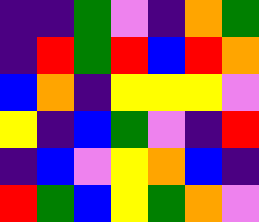[["indigo", "indigo", "green", "violet", "indigo", "orange", "green"], ["indigo", "red", "green", "red", "blue", "red", "orange"], ["blue", "orange", "indigo", "yellow", "yellow", "yellow", "violet"], ["yellow", "indigo", "blue", "green", "violet", "indigo", "red"], ["indigo", "blue", "violet", "yellow", "orange", "blue", "indigo"], ["red", "green", "blue", "yellow", "green", "orange", "violet"]]